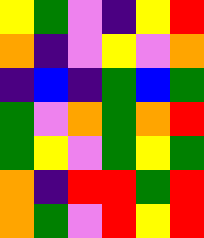[["yellow", "green", "violet", "indigo", "yellow", "red"], ["orange", "indigo", "violet", "yellow", "violet", "orange"], ["indigo", "blue", "indigo", "green", "blue", "green"], ["green", "violet", "orange", "green", "orange", "red"], ["green", "yellow", "violet", "green", "yellow", "green"], ["orange", "indigo", "red", "red", "green", "red"], ["orange", "green", "violet", "red", "yellow", "red"]]